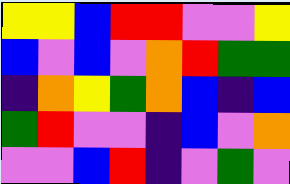[["yellow", "yellow", "blue", "red", "red", "violet", "violet", "yellow"], ["blue", "violet", "blue", "violet", "orange", "red", "green", "green"], ["indigo", "orange", "yellow", "green", "orange", "blue", "indigo", "blue"], ["green", "red", "violet", "violet", "indigo", "blue", "violet", "orange"], ["violet", "violet", "blue", "red", "indigo", "violet", "green", "violet"]]